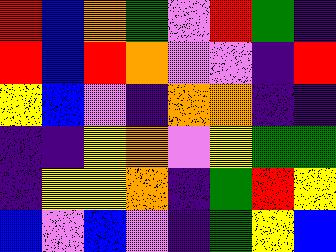[["red", "blue", "orange", "green", "violet", "red", "green", "indigo"], ["red", "blue", "red", "orange", "violet", "violet", "indigo", "red"], ["yellow", "blue", "violet", "indigo", "orange", "orange", "indigo", "indigo"], ["indigo", "indigo", "yellow", "orange", "violet", "yellow", "green", "green"], ["indigo", "yellow", "yellow", "orange", "indigo", "green", "red", "yellow"], ["blue", "violet", "blue", "violet", "indigo", "green", "yellow", "blue"]]